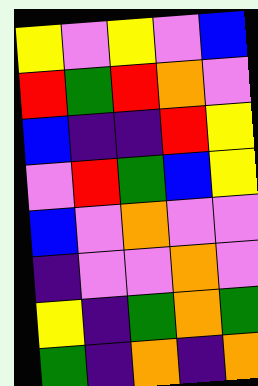[["yellow", "violet", "yellow", "violet", "blue"], ["red", "green", "red", "orange", "violet"], ["blue", "indigo", "indigo", "red", "yellow"], ["violet", "red", "green", "blue", "yellow"], ["blue", "violet", "orange", "violet", "violet"], ["indigo", "violet", "violet", "orange", "violet"], ["yellow", "indigo", "green", "orange", "green"], ["green", "indigo", "orange", "indigo", "orange"]]